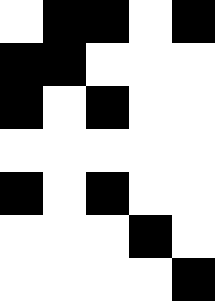[["white", "black", "black", "white", "black"], ["black", "black", "white", "white", "white"], ["black", "white", "black", "white", "white"], ["white", "white", "white", "white", "white"], ["black", "white", "black", "white", "white"], ["white", "white", "white", "black", "white"], ["white", "white", "white", "white", "black"]]